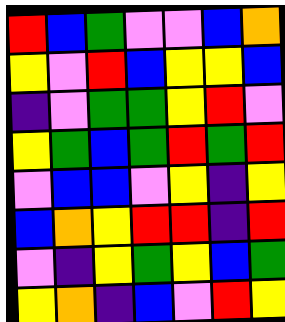[["red", "blue", "green", "violet", "violet", "blue", "orange"], ["yellow", "violet", "red", "blue", "yellow", "yellow", "blue"], ["indigo", "violet", "green", "green", "yellow", "red", "violet"], ["yellow", "green", "blue", "green", "red", "green", "red"], ["violet", "blue", "blue", "violet", "yellow", "indigo", "yellow"], ["blue", "orange", "yellow", "red", "red", "indigo", "red"], ["violet", "indigo", "yellow", "green", "yellow", "blue", "green"], ["yellow", "orange", "indigo", "blue", "violet", "red", "yellow"]]